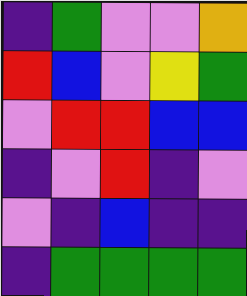[["indigo", "green", "violet", "violet", "orange"], ["red", "blue", "violet", "yellow", "green"], ["violet", "red", "red", "blue", "blue"], ["indigo", "violet", "red", "indigo", "violet"], ["violet", "indigo", "blue", "indigo", "indigo"], ["indigo", "green", "green", "green", "green"]]